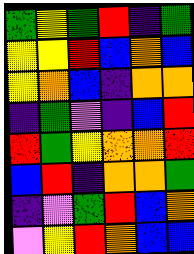[["green", "yellow", "green", "red", "indigo", "green"], ["yellow", "yellow", "red", "blue", "orange", "blue"], ["yellow", "orange", "blue", "indigo", "orange", "orange"], ["indigo", "green", "violet", "indigo", "blue", "red"], ["red", "green", "yellow", "orange", "orange", "red"], ["blue", "red", "indigo", "orange", "orange", "green"], ["indigo", "violet", "green", "red", "blue", "orange"], ["violet", "yellow", "red", "orange", "blue", "blue"]]